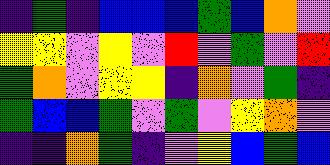[["indigo", "green", "indigo", "blue", "blue", "blue", "green", "blue", "orange", "violet"], ["yellow", "yellow", "violet", "yellow", "violet", "red", "violet", "green", "violet", "red"], ["green", "orange", "violet", "yellow", "yellow", "indigo", "orange", "violet", "green", "indigo"], ["green", "blue", "blue", "green", "violet", "green", "violet", "yellow", "orange", "violet"], ["indigo", "indigo", "orange", "green", "indigo", "violet", "yellow", "blue", "green", "blue"]]